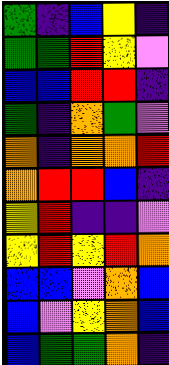[["green", "indigo", "blue", "yellow", "indigo"], ["green", "green", "red", "yellow", "violet"], ["blue", "blue", "red", "red", "indigo"], ["green", "indigo", "orange", "green", "violet"], ["orange", "indigo", "orange", "orange", "red"], ["orange", "red", "red", "blue", "indigo"], ["yellow", "red", "indigo", "indigo", "violet"], ["yellow", "red", "yellow", "red", "orange"], ["blue", "blue", "violet", "orange", "blue"], ["blue", "violet", "yellow", "orange", "blue"], ["blue", "green", "green", "orange", "indigo"]]